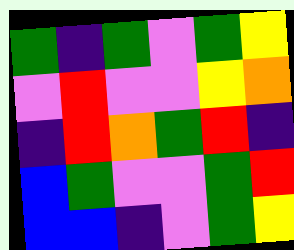[["green", "indigo", "green", "violet", "green", "yellow"], ["violet", "red", "violet", "violet", "yellow", "orange"], ["indigo", "red", "orange", "green", "red", "indigo"], ["blue", "green", "violet", "violet", "green", "red"], ["blue", "blue", "indigo", "violet", "green", "yellow"]]